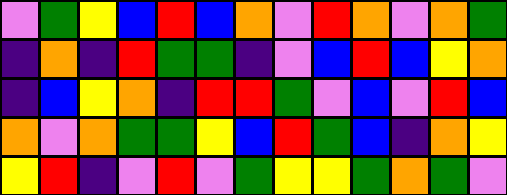[["violet", "green", "yellow", "blue", "red", "blue", "orange", "violet", "red", "orange", "violet", "orange", "green"], ["indigo", "orange", "indigo", "red", "green", "green", "indigo", "violet", "blue", "red", "blue", "yellow", "orange"], ["indigo", "blue", "yellow", "orange", "indigo", "red", "red", "green", "violet", "blue", "violet", "red", "blue"], ["orange", "violet", "orange", "green", "green", "yellow", "blue", "red", "green", "blue", "indigo", "orange", "yellow"], ["yellow", "red", "indigo", "violet", "red", "violet", "green", "yellow", "yellow", "green", "orange", "green", "violet"]]